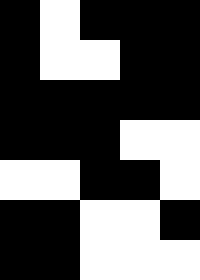[["black", "white", "black", "black", "black"], ["black", "white", "white", "black", "black"], ["black", "black", "black", "black", "black"], ["black", "black", "black", "white", "white"], ["white", "white", "black", "black", "white"], ["black", "black", "white", "white", "black"], ["black", "black", "white", "white", "white"]]